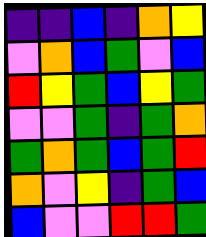[["indigo", "indigo", "blue", "indigo", "orange", "yellow"], ["violet", "orange", "blue", "green", "violet", "blue"], ["red", "yellow", "green", "blue", "yellow", "green"], ["violet", "violet", "green", "indigo", "green", "orange"], ["green", "orange", "green", "blue", "green", "red"], ["orange", "violet", "yellow", "indigo", "green", "blue"], ["blue", "violet", "violet", "red", "red", "green"]]